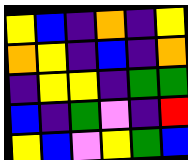[["yellow", "blue", "indigo", "orange", "indigo", "yellow"], ["orange", "yellow", "indigo", "blue", "indigo", "orange"], ["indigo", "yellow", "yellow", "indigo", "green", "green"], ["blue", "indigo", "green", "violet", "indigo", "red"], ["yellow", "blue", "violet", "yellow", "green", "blue"]]